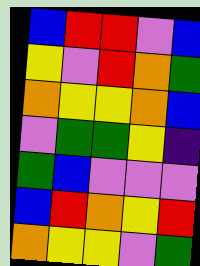[["blue", "red", "red", "violet", "blue"], ["yellow", "violet", "red", "orange", "green"], ["orange", "yellow", "yellow", "orange", "blue"], ["violet", "green", "green", "yellow", "indigo"], ["green", "blue", "violet", "violet", "violet"], ["blue", "red", "orange", "yellow", "red"], ["orange", "yellow", "yellow", "violet", "green"]]